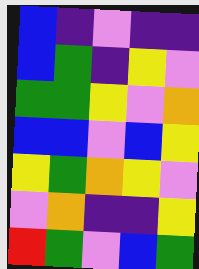[["blue", "indigo", "violet", "indigo", "indigo"], ["blue", "green", "indigo", "yellow", "violet"], ["green", "green", "yellow", "violet", "orange"], ["blue", "blue", "violet", "blue", "yellow"], ["yellow", "green", "orange", "yellow", "violet"], ["violet", "orange", "indigo", "indigo", "yellow"], ["red", "green", "violet", "blue", "green"]]